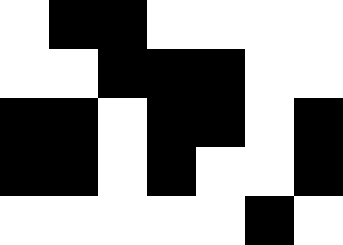[["white", "black", "black", "white", "white", "white", "white"], ["white", "white", "black", "black", "black", "white", "white"], ["black", "black", "white", "black", "black", "white", "black"], ["black", "black", "white", "black", "white", "white", "black"], ["white", "white", "white", "white", "white", "black", "white"]]